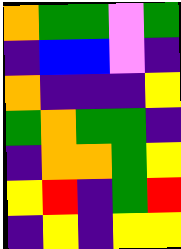[["orange", "green", "green", "violet", "green"], ["indigo", "blue", "blue", "violet", "indigo"], ["orange", "indigo", "indigo", "indigo", "yellow"], ["green", "orange", "green", "green", "indigo"], ["indigo", "orange", "orange", "green", "yellow"], ["yellow", "red", "indigo", "green", "red"], ["indigo", "yellow", "indigo", "yellow", "yellow"]]